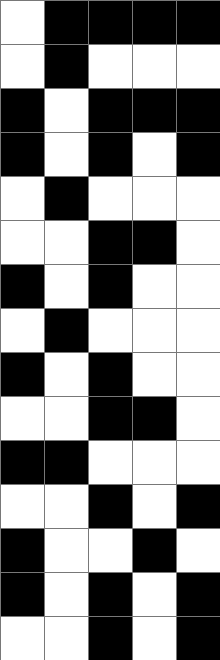[["white", "black", "black", "black", "black"], ["white", "black", "white", "white", "white"], ["black", "white", "black", "black", "black"], ["black", "white", "black", "white", "black"], ["white", "black", "white", "white", "white"], ["white", "white", "black", "black", "white"], ["black", "white", "black", "white", "white"], ["white", "black", "white", "white", "white"], ["black", "white", "black", "white", "white"], ["white", "white", "black", "black", "white"], ["black", "black", "white", "white", "white"], ["white", "white", "black", "white", "black"], ["black", "white", "white", "black", "white"], ["black", "white", "black", "white", "black"], ["white", "white", "black", "white", "black"]]